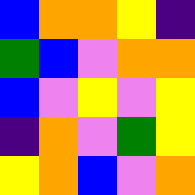[["blue", "orange", "orange", "yellow", "indigo"], ["green", "blue", "violet", "orange", "orange"], ["blue", "violet", "yellow", "violet", "yellow"], ["indigo", "orange", "violet", "green", "yellow"], ["yellow", "orange", "blue", "violet", "orange"]]